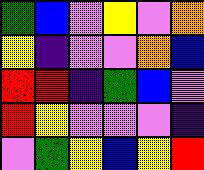[["green", "blue", "violet", "yellow", "violet", "orange"], ["yellow", "indigo", "violet", "violet", "orange", "blue"], ["red", "red", "indigo", "green", "blue", "violet"], ["red", "yellow", "violet", "violet", "violet", "indigo"], ["violet", "green", "yellow", "blue", "yellow", "red"]]